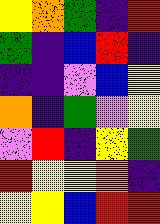[["yellow", "orange", "green", "indigo", "red"], ["green", "indigo", "blue", "red", "indigo"], ["indigo", "indigo", "violet", "blue", "yellow"], ["orange", "indigo", "green", "violet", "yellow"], ["violet", "red", "indigo", "yellow", "green"], ["red", "yellow", "yellow", "orange", "indigo"], ["yellow", "yellow", "blue", "red", "red"]]